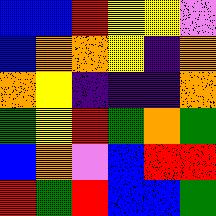[["blue", "blue", "red", "yellow", "yellow", "violet"], ["blue", "orange", "orange", "yellow", "indigo", "orange"], ["orange", "yellow", "indigo", "indigo", "indigo", "orange"], ["green", "yellow", "red", "green", "orange", "green"], ["blue", "orange", "violet", "blue", "red", "red"], ["red", "green", "red", "blue", "blue", "green"]]